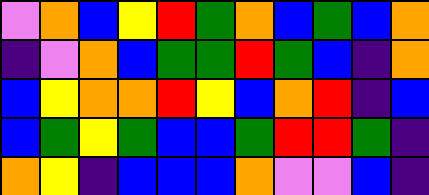[["violet", "orange", "blue", "yellow", "red", "green", "orange", "blue", "green", "blue", "orange"], ["indigo", "violet", "orange", "blue", "green", "green", "red", "green", "blue", "indigo", "orange"], ["blue", "yellow", "orange", "orange", "red", "yellow", "blue", "orange", "red", "indigo", "blue"], ["blue", "green", "yellow", "green", "blue", "blue", "green", "red", "red", "green", "indigo"], ["orange", "yellow", "indigo", "blue", "blue", "blue", "orange", "violet", "violet", "blue", "indigo"]]